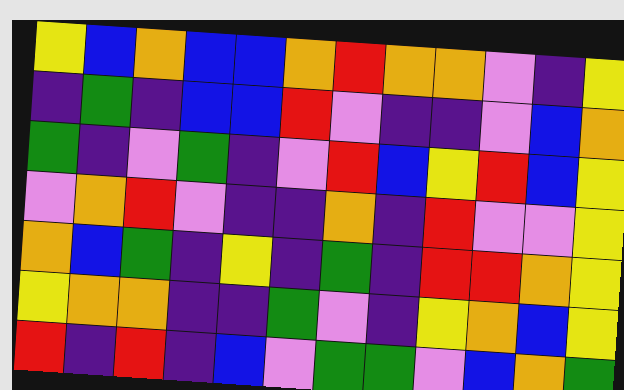[["yellow", "blue", "orange", "blue", "blue", "orange", "red", "orange", "orange", "violet", "indigo", "yellow"], ["indigo", "green", "indigo", "blue", "blue", "red", "violet", "indigo", "indigo", "violet", "blue", "orange"], ["green", "indigo", "violet", "green", "indigo", "violet", "red", "blue", "yellow", "red", "blue", "yellow"], ["violet", "orange", "red", "violet", "indigo", "indigo", "orange", "indigo", "red", "violet", "violet", "yellow"], ["orange", "blue", "green", "indigo", "yellow", "indigo", "green", "indigo", "red", "red", "orange", "yellow"], ["yellow", "orange", "orange", "indigo", "indigo", "green", "violet", "indigo", "yellow", "orange", "blue", "yellow"], ["red", "indigo", "red", "indigo", "blue", "violet", "green", "green", "violet", "blue", "orange", "green"]]